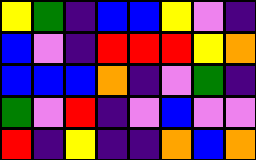[["yellow", "green", "indigo", "blue", "blue", "yellow", "violet", "indigo"], ["blue", "violet", "indigo", "red", "red", "red", "yellow", "orange"], ["blue", "blue", "blue", "orange", "indigo", "violet", "green", "indigo"], ["green", "violet", "red", "indigo", "violet", "blue", "violet", "violet"], ["red", "indigo", "yellow", "indigo", "indigo", "orange", "blue", "orange"]]